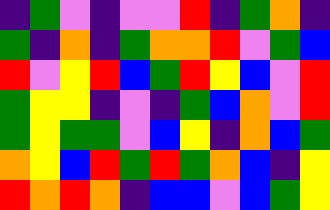[["indigo", "green", "violet", "indigo", "violet", "violet", "red", "indigo", "green", "orange", "indigo"], ["green", "indigo", "orange", "indigo", "green", "orange", "orange", "red", "violet", "green", "blue"], ["red", "violet", "yellow", "red", "blue", "green", "red", "yellow", "blue", "violet", "red"], ["green", "yellow", "yellow", "indigo", "violet", "indigo", "green", "blue", "orange", "violet", "red"], ["green", "yellow", "green", "green", "violet", "blue", "yellow", "indigo", "orange", "blue", "green"], ["orange", "yellow", "blue", "red", "green", "red", "green", "orange", "blue", "indigo", "yellow"], ["red", "orange", "red", "orange", "indigo", "blue", "blue", "violet", "blue", "green", "yellow"]]